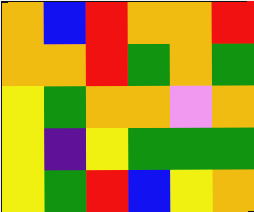[["orange", "blue", "red", "orange", "orange", "red"], ["orange", "orange", "red", "green", "orange", "green"], ["yellow", "green", "orange", "orange", "violet", "orange"], ["yellow", "indigo", "yellow", "green", "green", "green"], ["yellow", "green", "red", "blue", "yellow", "orange"]]